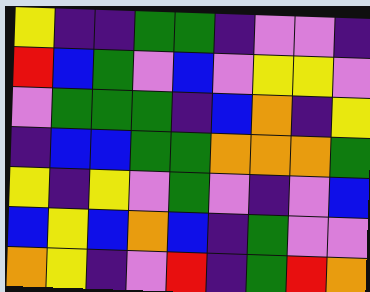[["yellow", "indigo", "indigo", "green", "green", "indigo", "violet", "violet", "indigo"], ["red", "blue", "green", "violet", "blue", "violet", "yellow", "yellow", "violet"], ["violet", "green", "green", "green", "indigo", "blue", "orange", "indigo", "yellow"], ["indigo", "blue", "blue", "green", "green", "orange", "orange", "orange", "green"], ["yellow", "indigo", "yellow", "violet", "green", "violet", "indigo", "violet", "blue"], ["blue", "yellow", "blue", "orange", "blue", "indigo", "green", "violet", "violet"], ["orange", "yellow", "indigo", "violet", "red", "indigo", "green", "red", "orange"]]